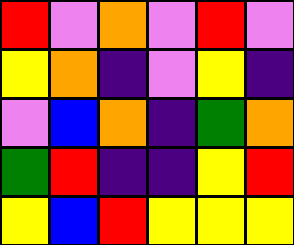[["red", "violet", "orange", "violet", "red", "violet"], ["yellow", "orange", "indigo", "violet", "yellow", "indigo"], ["violet", "blue", "orange", "indigo", "green", "orange"], ["green", "red", "indigo", "indigo", "yellow", "red"], ["yellow", "blue", "red", "yellow", "yellow", "yellow"]]